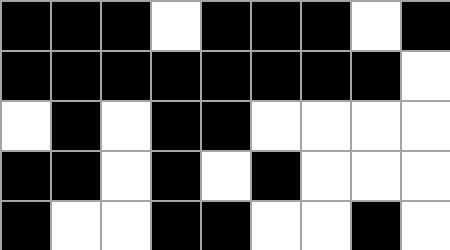[["black", "black", "black", "white", "black", "black", "black", "white", "black"], ["black", "black", "black", "black", "black", "black", "black", "black", "white"], ["white", "black", "white", "black", "black", "white", "white", "white", "white"], ["black", "black", "white", "black", "white", "black", "white", "white", "white"], ["black", "white", "white", "black", "black", "white", "white", "black", "white"]]